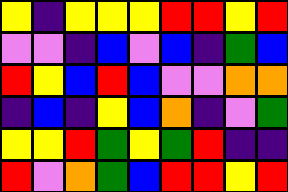[["yellow", "indigo", "yellow", "yellow", "yellow", "red", "red", "yellow", "red"], ["violet", "violet", "indigo", "blue", "violet", "blue", "indigo", "green", "blue"], ["red", "yellow", "blue", "red", "blue", "violet", "violet", "orange", "orange"], ["indigo", "blue", "indigo", "yellow", "blue", "orange", "indigo", "violet", "green"], ["yellow", "yellow", "red", "green", "yellow", "green", "red", "indigo", "indigo"], ["red", "violet", "orange", "green", "blue", "red", "red", "yellow", "red"]]